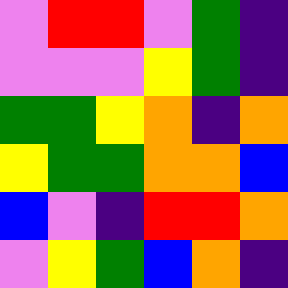[["violet", "red", "red", "violet", "green", "indigo"], ["violet", "violet", "violet", "yellow", "green", "indigo"], ["green", "green", "yellow", "orange", "indigo", "orange"], ["yellow", "green", "green", "orange", "orange", "blue"], ["blue", "violet", "indigo", "red", "red", "orange"], ["violet", "yellow", "green", "blue", "orange", "indigo"]]